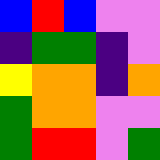[["blue", "red", "blue", "violet", "violet"], ["indigo", "green", "green", "indigo", "violet"], ["yellow", "orange", "orange", "indigo", "orange"], ["green", "orange", "orange", "violet", "violet"], ["green", "red", "red", "violet", "green"]]